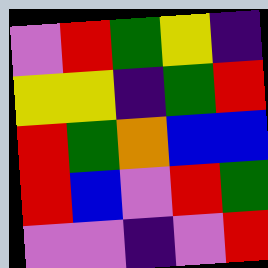[["violet", "red", "green", "yellow", "indigo"], ["yellow", "yellow", "indigo", "green", "red"], ["red", "green", "orange", "blue", "blue"], ["red", "blue", "violet", "red", "green"], ["violet", "violet", "indigo", "violet", "red"]]